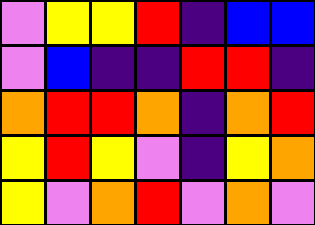[["violet", "yellow", "yellow", "red", "indigo", "blue", "blue"], ["violet", "blue", "indigo", "indigo", "red", "red", "indigo"], ["orange", "red", "red", "orange", "indigo", "orange", "red"], ["yellow", "red", "yellow", "violet", "indigo", "yellow", "orange"], ["yellow", "violet", "orange", "red", "violet", "orange", "violet"]]